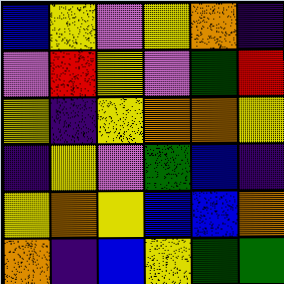[["blue", "yellow", "violet", "yellow", "orange", "indigo"], ["violet", "red", "yellow", "violet", "green", "red"], ["yellow", "indigo", "yellow", "orange", "orange", "yellow"], ["indigo", "yellow", "violet", "green", "blue", "indigo"], ["yellow", "orange", "yellow", "blue", "blue", "orange"], ["orange", "indigo", "blue", "yellow", "green", "green"]]